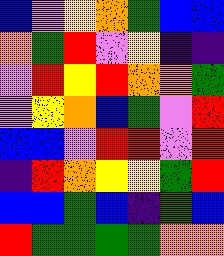[["blue", "violet", "yellow", "orange", "green", "blue", "blue"], ["orange", "green", "red", "violet", "yellow", "indigo", "indigo"], ["violet", "red", "yellow", "red", "orange", "orange", "green"], ["violet", "yellow", "orange", "blue", "green", "violet", "red"], ["blue", "blue", "violet", "red", "red", "violet", "red"], ["indigo", "red", "orange", "yellow", "yellow", "green", "red"], ["blue", "blue", "green", "blue", "indigo", "green", "blue"], ["red", "green", "green", "green", "green", "orange", "orange"]]